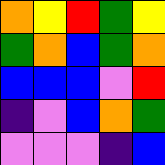[["orange", "yellow", "red", "green", "yellow"], ["green", "orange", "blue", "green", "orange"], ["blue", "blue", "blue", "violet", "red"], ["indigo", "violet", "blue", "orange", "green"], ["violet", "violet", "violet", "indigo", "blue"]]